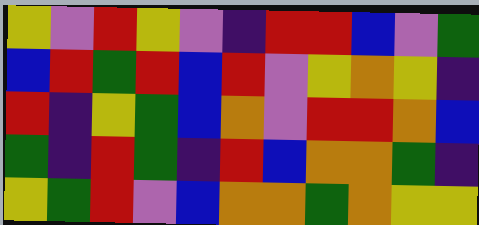[["yellow", "violet", "red", "yellow", "violet", "indigo", "red", "red", "blue", "violet", "green"], ["blue", "red", "green", "red", "blue", "red", "violet", "yellow", "orange", "yellow", "indigo"], ["red", "indigo", "yellow", "green", "blue", "orange", "violet", "red", "red", "orange", "blue"], ["green", "indigo", "red", "green", "indigo", "red", "blue", "orange", "orange", "green", "indigo"], ["yellow", "green", "red", "violet", "blue", "orange", "orange", "green", "orange", "yellow", "yellow"]]